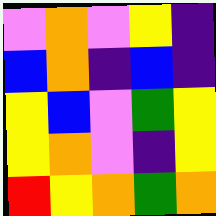[["violet", "orange", "violet", "yellow", "indigo"], ["blue", "orange", "indigo", "blue", "indigo"], ["yellow", "blue", "violet", "green", "yellow"], ["yellow", "orange", "violet", "indigo", "yellow"], ["red", "yellow", "orange", "green", "orange"]]